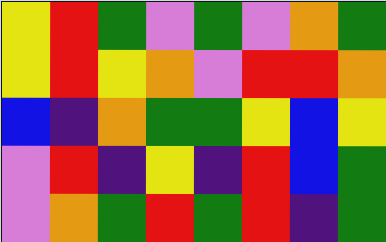[["yellow", "red", "green", "violet", "green", "violet", "orange", "green"], ["yellow", "red", "yellow", "orange", "violet", "red", "red", "orange"], ["blue", "indigo", "orange", "green", "green", "yellow", "blue", "yellow"], ["violet", "red", "indigo", "yellow", "indigo", "red", "blue", "green"], ["violet", "orange", "green", "red", "green", "red", "indigo", "green"]]